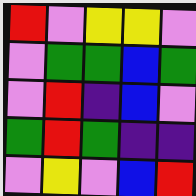[["red", "violet", "yellow", "yellow", "violet"], ["violet", "green", "green", "blue", "green"], ["violet", "red", "indigo", "blue", "violet"], ["green", "red", "green", "indigo", "indigo"], ["violet", "yellow", "violet", "blue", "red"]]